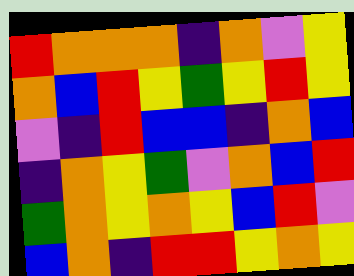[["red", "orange", "orange", "orange", "indigo", "orange", "violet", "yellow"], ["orange", "blue", "red", "yellow", "green", "yellow", "red", "yellow"], ["violet", "indigo", "red", "blue", "blue", "indigo", "orange", "blue"], ["indigo", "orange", "yellow", "green", "violet", "orange", "blue", "red"], ["green", "orange", "yellow", "orange", "yellow", "blue", "red", "violet"], ["blue", "orange", "indigo", "red", "red", "yellow", "orange", "yellow"]]